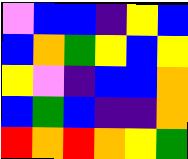[["violet", "blue", "blue", "indigo", "yellow", "blue"], ["blue", "orange", "green", "yellow", "blue", "yellow"], ["yellow", "violet", "indigo", "blue", "blue", "orange"], ["blue", "green", "blue", "indigo", "indigo", "orange"], ["red", "orange", "red", "orange", "yellow", "green"]]